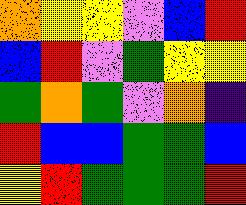[["orange", "yellow", "yellow", "violet", "blue", "red"], ["blue", "red", "violet", "green", "yellow", "yellow"], ["green", "orange", "green", "violet", "orange", "indigo"], ["red", "blue", "blue", "green", "green", "blue"], ["yellow", "red", "green", "green", "green", "red"]]